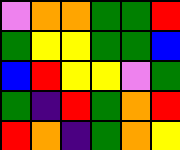[["violet", "orange", "orange", "green", "green", "red"], ["green", "yellow", "yellow", "green", "green", "blue"], ["blue", "red", "yellow", "yellow", "violet", "green"], ["green", "indigo", "red", "green", "orange", "red"], ["red", "orange", "indigo", "green", "orange", "yellow"]]